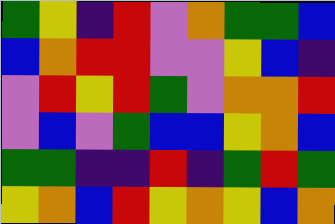[["green", "yellow", "indigo", "red", "violet", "orange", "green", "green", "blue"], ["blue", "orange", "red", "red", "violet", "violet", "yellow", "blue", "indigo"], ["violet", "red", "yellow", "red", "green", "violet", "orange", "orange", "red"], ["violet", "blue", "violet", "green", "blue", "blue", "yellow", "orange", "blue"], ["green", "green", "indigo", "indigo", "red", "indigo", "green", "red", "green"], ["yellow", "orange", "blue", "red", "yellow", "orange", "yellow", "blue", "orange"]]